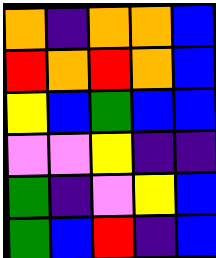[["orange", "indigo", "orange", "orange", "blue"], ["red", "orange", "red", "orange", "blue"], ["yellow", "blue", "green", "blue", "blue"], ["violet", "violet", "yellow", "indigo", "indigo"], ["green", "indigo", "violet", "yellow", "blue"], ["green", "blue", "red", "indigo", "blue"]]